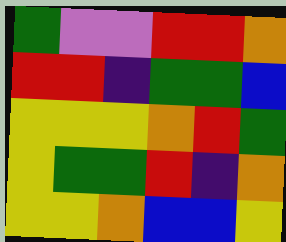[["green", "violet", "violet", "red", "red", "orange"], ["red", "red", "indigo", "green", "green", "blue"], ["yellow", "yellow", "yellow", "orange", "red", "green"], ["yellow", "green", "green", "red", "indigo", "orange"], ["yellow", "yellow", "orange", "blue", "blue", "yellow"]]